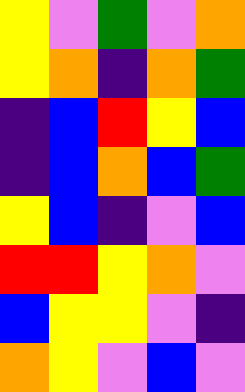[["yellow", "violet", "green", "violet", "orange"], ["yellow", "orange", "indigo", "orange", "green"], ["indigo", "blue", "red", "yellow", "blue"], ["indigo", "blue", "orange", "blue", "green"], ["yellow", "blue", "indigo", "violet", "blue"], ["red", "red", "yellow", "orange", "violet"], ["blue", "yellow", "yellow", "violet", "indigo"], ["orange", "yellow", "violet", "blue", "violet"]]